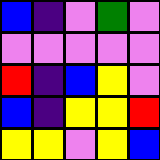[["blue", "indigo", "violet", "green", "violet"], ["violet", "violet", "violet", "violet", "violet"], ["red", "indigo", "blue", "yellow", "violet"], ["blue", "indigo", "yellow", "yellow", "red"], ["yellow", "yellow", "violet", "yellow", "blue"]]